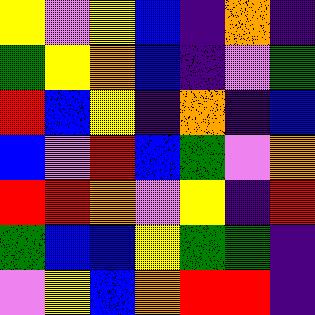[["yellow", "violet", "yellow", "blue", "indigo", "orange", "indigo"], ["green", "yellow", "orange", "blue", "indigo", "violet", "green"], ["red", "blue", "yellow", "indigo", "orange", "indigo", "blue"], ["blue", "violet", "red", "blue", "green", "violet", "orange"], ["red", "red", "orange", "violet", "yellow", "indigo", "red"], ["green", "blue", "blue", "yellow", "green", "green", "indigo"], ["violet", "yellow", "blue", "orange", "red", "red", "indigo"]]